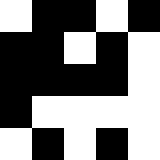[["white", "black", "black", "white", "black"], ["black", "black", "white", "black", "white"], ["black", "black", "black", "black", "white"], ["black", "white", "white", "white", "white"], ["white", "black", "white", "black", "white"]]